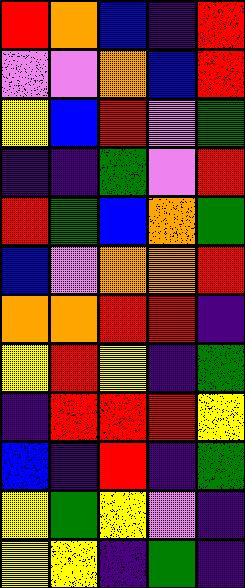[["red", "orange", "blue", "indigo", "red"], ["violet", "violet", "orange", "blue", "red"], ["yellow", "blue", "red", "violet", "green"], ["indigo", "indigo", "green", "violet", "red"], ["red", "green", "blue", "orange", "green"], ["blue", "violet", "orange", "orange", "red"], ["orange", "orange", "red", "red", "indigo"], ["yellow", "red", "yellow", "indigo", "green"], ["indigo", "red", "red", "red", "yellow"], ["blue", "indigo", "red", "indigo", "green"], ["yellow", "green", "yellow", "violet", "indigo"], ["yellow", "yellow", "indigo", "green", "indigo"]]